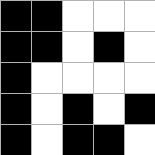[["black", "black", "white", "white", "white"], ["black", "black", "white", "black", "white"], ["black", "white", "white", "white", "white"], ["black", "white", "black", "white", "black"], ["black", "white", "black", "black", "white"]]